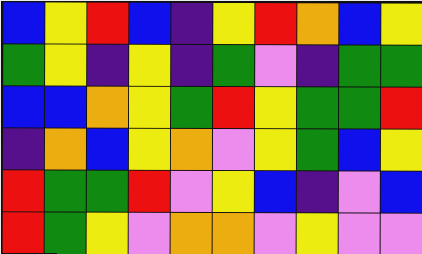[["blue", "yellow", "red", "blue", "indigo", "yellow", "red", "orange", "blue", "yellow"], ["green", "yellow", "indigo", "yellow", "indigo", "green", "violet", "indigo", "green", "green"], ["blue", "blue", "orange", "yellow", "green", "red", "yellow", "green", "green", "red"], ["indigo", "orange", "blue", "yellow", "orange", "violet", "yellow", "green", "blue", "yellow"], ["red", "green", "green", "red", "violet", "yellow", "blue", "indigo", "violet", "blue"], ["red", "green", "yellow", "violet", "orange", "orange", "violet", "yellow", "violet", "violet"]]